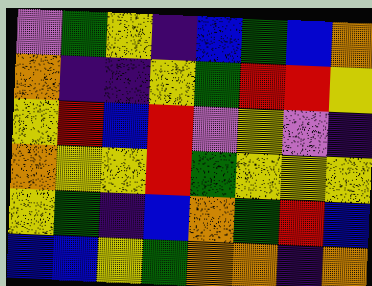[["violet", "green", "yellow", "indigo", "blue", "green", "blue", "orange"], ["orange", "indigo", "indigo", "yellow", "green", "red", "red", "yellow"], ["yellow", "red", "blue", "red", "violet", "yellow", "violet", "indigo"], ["orange", "yellow", "yellow", "red", "green", "yellow", "yellow", "yellow"], ["yellow", "green", "indigo", "blue", "orange", "green", "red", "blue"], ["blue", "blue", "yellow", "green", "orange", "orange", "indigo", "orange"]]